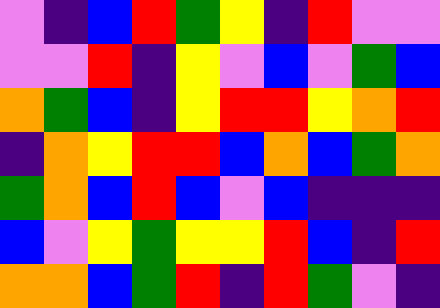[["violet", "indigo", "blue", "red", "green", "yellow", "indigo", "red", "violet", "violet"], ["violet", "violet", "red", "indigo", "yellow", "violet", "blue", "violet", "green", "blue"], ["orange", "green", "blue", "indigo", "yellow", "red", "red", "yellow", "orange", "red"], ["indigo", "orange", "yellow", "red", "red", "blue", "orange", "blue", "green", "orange"], ["green", "orange", "blue", "red", "blue", "violet", "blue", "indigo", "indigo", "indigo"], ["blue", "violet", "yellow", "green", "yellow", "yellow", "red", "blue", "indigo", "red"], ["orange", "orange", "blue", "green", "red", "indigo", "red", "green", "violet", "indigo"]]